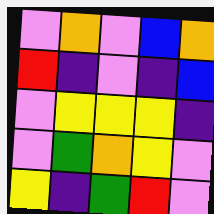[["violet", "orange", "violet", "blue", "orange"], ["red", "indigo", "violet", "indigo", "blue"], ["violet", "yellow", "yellow", "yellow", "indigo"], ["violet", "green", "orange", "yellow", "violet"], ["yellow", "indigo", "green", "red", "violet"]]